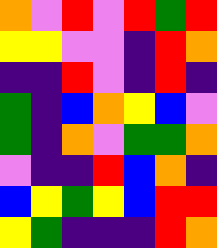[["orange", "violet", "red", "violet", "red", "green", "red"], ["yellow", "yellow", "violet", "violet", "indigo", "red", "orange"], ["indigo", "indigo", "red", "violet", "indigo", "red", "indigo"], ["green", "indigo", "blue", "orange", "yellow", "blue", "violet"], ["green", "indigo", "orange", "violet", "green", "green", "orange"], ["violet", "indigo", "indigo", "red", "blue", "orange", "indigo"], ["blue", "yellow", "green", "yellow", "blue", "red", "red"], ["yellow", "green", "indigo", "indigo", "indigo", "red", "orange"]]